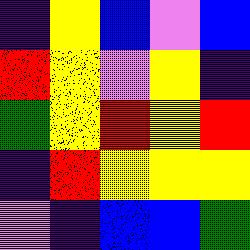[["indigo", "yellow", "blue", "violet", "blue"], ["red", "yellow", "violet", "yellow", "indigo"], ["green", "yellow", "red", "yellow", "red"], ["indigo", "red", "yellow", "yellow", "yellow"], ["violet", "indigo", "blue", "blue", "green"]]